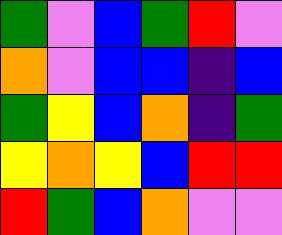[["green", "violet", "blue", "green", "red", "violet"], ["orange", "violet", "blue", "blue", "indigo", "blue"], ["green", "yellow", "blue", "orange", "indigo", "green"], ["yellow", "orange", "yellow", "blue", "red", "red"], ["red", "green", "blue", "orange", "violet", "violet"]]